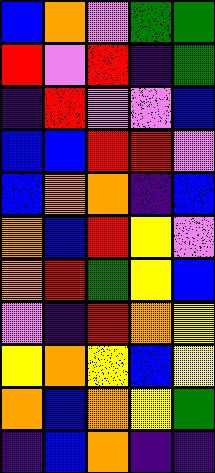[["blue", "orange", "violet", "green", "green"], ["red", "violet", "red", "indigo", "green"], ["indigo", "red", "violet", "violet", "blue"], ["blue", "blue", "red", "red", "violet"], ["blue", "orange", "orange", "indigo", "blue"], ["orange", "blue", "red", "yellow", "violet"], ["orange", "red", "green", "yellow", "blue"], ["violet", "indigo", "red", "orange", "yellow"], ["yellow", "orange", "yellow", "blue", "yellow"], ["orange", "blue", "orange", "yellow", "green"], ["indigo", "blue", "orange", "indigo", "indigo"]]